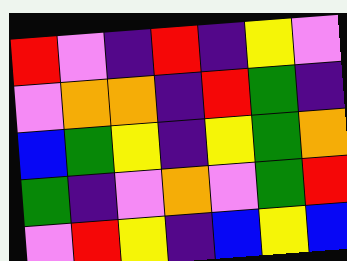[["red", "violet", "indigo", "red", "indigo", "yellow", "violet"], ["violet", "orange", "orange", "indigo", "red", "green", "indigo"], ["blue", "green", "yellow", "indigo", "yellow", "green", "orange"], ["green", "indigo", "violet", "orange", "violet", "green", "red"], ["violet", "red", "yellow", "indigo", "blue", "yellow", "blue"]]